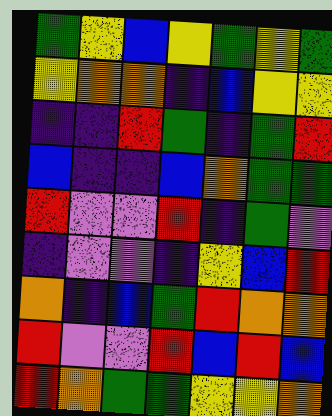[["green", "yellow", "blue", "yellow", "green", "yellow", "green"], ["yellow", "orange", "orange", "indigo", "blue", "yellow", "yellow"], ["indigo", "indigo", "red", "green", "indigo", "green", "red"], ["blue", "indigo", "indigo", "blue", "orange", "green", "green"], ["red", "violet", "violet", "red", "indigo", "green", "violet"], ["indigo", "violet", "violet", "indigo", "yellow", "blue", "red"], ["orange", "indigo", "blue", "green", "red", "orange", "orange"], ["red", "violet", "violet", "red", "blue", "red", "blue"], ["red", "orange", "green", "green", "yellow", "yellow", "orange"]]